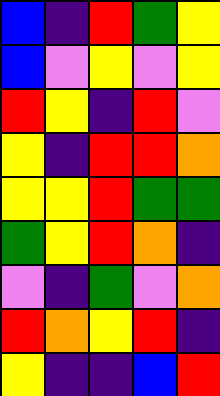[["blue", "indigo", "red", "green", "yellow"], ["blue", "violet", "yellow", "violet", "yellow"], ["red", "yellow", "indigo", "red", "violet"], ["yellow", "indigo", "red", "red", "orange"], ["yellow", "yellow", "red", "green", "green"], ["green", "yellow", "red", "orange", "indigo"], ["violet", "indigo", "green", "violet", "orange"], ["red", "orange", "yellow", "red", "indigo"], ["yellow", "indigo", "indigo", "blue", "red"]]